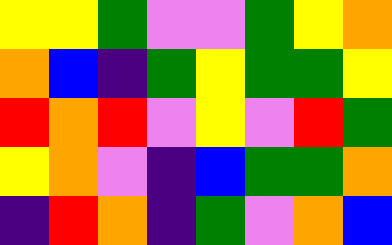[["yellow", "yellow", "green", "violet", "violet", "green", "yellow", "orange"], ["orange", "blue", "indigo", "green", "yellow", "green", "green", "yellow"], ["red", "orange", "red", "violet", "yellow", "violet", "red", "green"], ["yellow", "orange", "violet", "indigo", "blue", "green", "green", "orange"], ["indigo", "red", "orange", "indigo", "green", "violet", "orange", "blue"]]